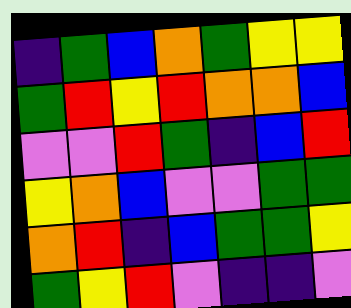[["indigo", "green", "blue", "orange", "green", "yellow", "yellow"], ["green", "red", "yellow", "red", "orange", "orange", "blue"], ["violet", "violet", "red", "green", "indigo", "blue", "red"], ["yellow", "orange", "blue", "violet", "violet", "green", "green"], ["orange", "red", "indigo", "blue", "green", "green", "yellow"], ["green", "yellow", "red", "violet", "indigo", "indigo", "violet"]]